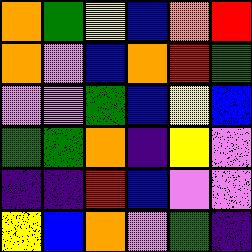[["orange", "green", "yellow", "blue", "orange", "red"], ["orange", "violet", "blue", "orange", "red", "green"], ["violet", "violet", "green", "blue", "yellow", "blue"], ["green", "green", "orange", "indigo", "yellow", "violet"], ["indigo", "indigo", "red", "blue", "violet", "violet"], ["yellow", "blue", "orange", "violet", "green", "indigo"]]